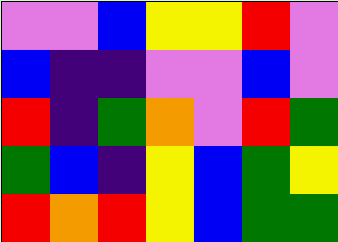[["violet", "violet", "blue", "yellow", "yellow", "red", "violet"], ["blue", "indigo", "indigo", "violet", "violet", "blue", "violet"], ["red", "indigo", "green", "orange", "violet", "red", "green"], ["green", "blue", "indigo", "yellow", "blue", "green", "yellow"], ["red", "orange", "red", "yellow", "blue", "green", "green"]]